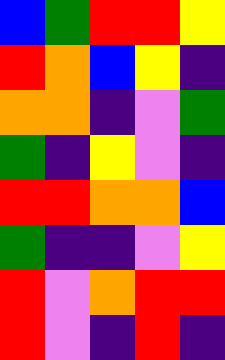[["blue", "green", "red", "red", "yellow"], ["red", "orange", "blue", "yellow", "indigo"], ["orange", "orange", "indigo", "violet", "green"], ["green", "indigo", "yellow", "violet", "indigo"], ["red", "red", "orange", "orange", "blue"], ["green", "indigo", "indigo", "violet", "yellow"], ["red", "violet", "orange", "red", "red"], ["red", "violet", "indigo", "red", "indigo"]]